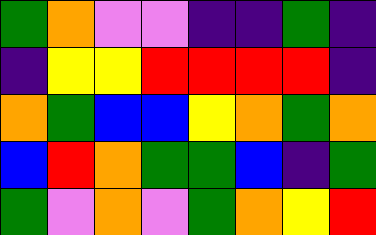[["green", "orange", "violet", "violet", "indigo", "indigo", "green", "indigo"], ["indigo", "yellow", "yellow", "red", "red", "red", "red", "indigo"], ["orange", "green", "blue", "blue", "yellow", "orange", "green", "orange"], ["blue", "red", "orange", "green", "green", "blue", "indigo", "green"], ["green", "violet", "orange", "violet", "green", "orange", "yellow", "red"]]